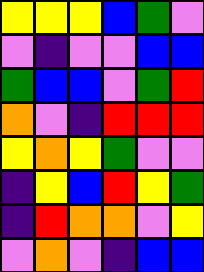[["yellow", "yellow", "yellow", "blue", "green", "violet"], ["violet", "indigo", "violet", "violet", "blue", "blue"], ["green", "blue", "blue", "violet", "green", "red"], ["orange", "violet", "indigo", "red", "red", "red"], ["yellow", "orange", "yellow", "green", "violet", "violet"], ["indigo", "yellow", "blue", "red", "yellow", "green"], ["indigo", "red", "orange", "orange", "violet", "yellow"], ["violet", "orange", "violet", "indigo", "blue", "blue"]]